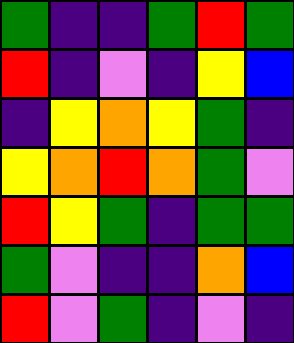[["green", "indigo", "indigo", "green", "red", "green"], ["red", "indigo", "violet", "indigo", "yellow", "blue"], ["indigo", "yellow", "orange", "yellow", "green", "indigo"], ["yellow", "orange", "red", "orange", "green", "violet"], ["red", "yellow", "green", "indigo", "green", "green"], ["green", "violet", "indigo", "indigo", "orange", "blue"], ["red", "violet", "green", "indigo", "violet", "indigo"]]